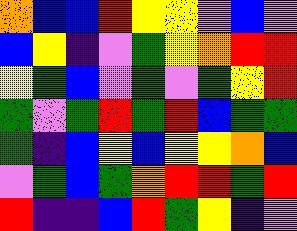[["orange", "blue", "blue", "red", "yellow", "yellow", "violet", "blue", "violet"], ["blue", "yellow", "indigo", "violet", "green", "yellow", "orange", "red", "red"], ["yellow", "green", "blue", "violet", "green", "violet", "green", "yellow", "red"], ["green", "violet", "green", "red", "green", "red", "blue", "green", "green"], ["green", "indigo", "blue", "yellow", "blue", "yellow", "yellow", "orange", "blue"], ["violet", "green", "blue", "green", "orange", "red", "red", "green", "red"], ["red", "indigo", "indigo", "blue", "red", "green", "yellow", "indigo", "violet"]]